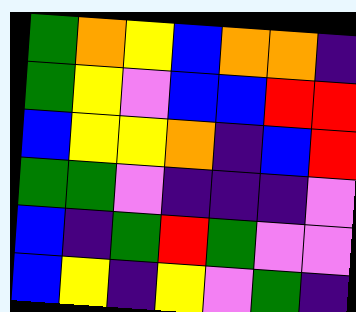[["green", "orange", "yellow", "blue", "orange", "orange", "indigo"], ["green", "yellow", "violet", "blue", "blue", "red", "red"], ["blue", "yellow", "yellow", "orange", "indigo", "blue", "red"], ["green", "green", "violet", "indigo", "indigo", "indigo", "violet"], ["blue", "indigo", "green", "red", "green", "violet", "violet"], ["blue", "yellow", "indigo", "yellow", "violet", "green", "indigo"]]